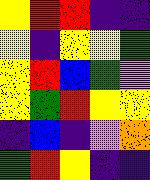[["yellow", "red", "red", "indigo", "indigo"], ["yellow", "indigo", "yellow", "yellow", "green"], ["yellow", "red", "blue", "green", "violet"], ["yellow", "green", "red", "yellow", "yellow"], ["indigo", "blue", "indigo", "violet", "orange"], ["green", "red", "yellow", "indigo", "indigo"]]